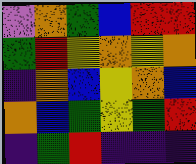[["violet", "orange", "green", "blue", "red", "red"], ["green", "red", "yellow", "orange", "yellow", "orange"], ["indigo", "orange", "blue", "yellow", "orange", "blue"], ["orange", "blue", "green", "yellow", "green", "red"], ["indigo", "green", "red", "indigo", "indigo", "indigo"]]